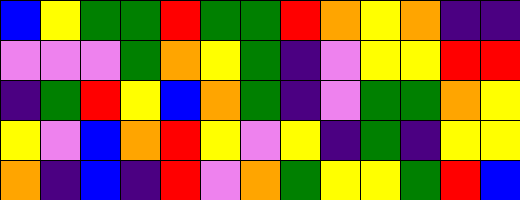[["blue", "yellow", "green", "green", "red", "green", "green", "red", "orange", "yellow", "orange", "indigo", "indigo"], ["violet", "violet", "violet", "green", "orange", "yellow", "green", "indigo", "violet", "yellow", "yellow", "red", "red"], ["indigo", "green", "red", "yellow", "blue", "orange", "green", "indigo", "violet", "green", "green", "orange", "yellow"], ["yellow", "violet", "blue", "orange", "red", "yellow", "violet", "yellow", "indigo", "green", "indigo", "yellow", "yellow"], ["orange", "indigo", "blue", "indigo", "red", "violet", "orange", "green", "yellow", "yellow", "green", "red", "blue"]]